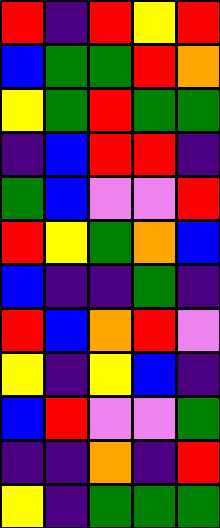[["red", "indigo", "red", "yellow", "red"], ["blue", "green", "green", "red", "orange"], ["yellow", "green", "red", "green", "green"], ["indigo", "blue", "red", "red", "indigo"], ["green", "blue", "violet", "violet", "red"], ["red", "yellow", "green", "orange", "blue"], ["blue", "indigo", "indigo", "green", "indigo"], ["red", "blue", "orange", "red", "violet"], ["yellow", "indigo", "yellow", "blue", "indigo"], ["blue", "red", "violet", "violet", "green"], ["indigo", "indigo", "orange", "indigo", "red"], ["yellow", "indigo", "green", "green", "green"]]